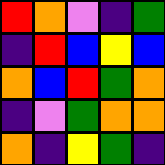[["red", "orange", "violet", "indigo", "green"], ["indigo", "red", "blue", "yellow", "blue"], ["orange", "blue", "red", "green", "orange"], ["indigo", "violet", "green", "orange", "orange"], ["orange", "indigo", "yellow", "green", "indigo"]]